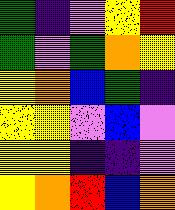[["green", "indigo", "violet", "yellow", "red"], ["green", "violet", "green", "orange", "yellow"], ["yellow", "orange", "blue", "green", "indigo"], ["yellow", "yellow", "violet", "blue", "violet"], ["yellow", "yellow", "indigo", "indigo", "violet"], ["yellow", "orange", "red", "blue", "orange"]]